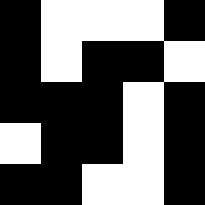[["black", "white", "white", "white", "black"], ["black", "white", "black", "black", "white"], ["black", "black", "black", "white", "black"], ["white", "black", "black", "white", "black"], ["black", "black", "white", "white", "black"]]